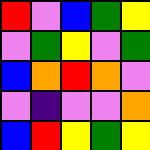[["red", "violet", "blue", "green", "yellow"], ["violet", "green", "yellow", "violet", "green"], ["blue", "orange", "red", "orange", "violet"], ["violet", "indigo", "violet", "violet", "orange"], ["blue", "red", "yellow", "green", "yellow"]]